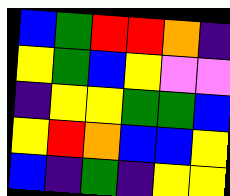[["blue", "green", "red", "red", "orange", "indigo"], ["yellow", "green", "blue", "yellow", "violet", "violet"], ["indigo", "yellow", "yellow", "green", "green", "blue"], ["yellow", "red", "orange", "blue", "blue", "yellow"], ["blue", "indigo", "green", "indigo", "yellow", "yellow"]]